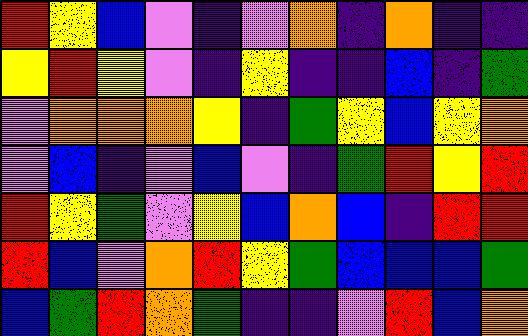[["red", "yellow", "blue", "violet", "indigo", "violet", "orange", "indigo", "orange", "indigo", "indigo"], ["yellow", "red", "yellow", "violet", "indigo", "yellow", "indigo", "indigo", "blue", "indigo", "green"], ["violet", "orange", "orange", "orange", "yellow", "indigo", "green", "yellow", "blue", "yellow", "orange"], ["violet", "blue", "indigo", "violet", "blue", "violet", "indigo", "green", "red", "yellow", "red"], ["red", "yellow", "green", "violet", "yellow", "blue", "orange", "blue", "indigo", "red", "red"], ["red", "blue", "violet", "orange", "red", "yellow", "green", "blue", "blue", "blue", "green"], ["blue", "green", "red", "orange", "green", "indigo", "indigo", "violet", "red", "blue", "orange"]]